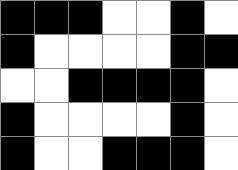[["black", "black", "black", "white", "white", "black", "white"], ["black", "white", "white", "white", "white", "black", "black"], ["white", "white", "black", "black", "black", "black", "white"], ["black", "white", "white", "white", "white", "black", "white"], ["black", "white", "white", "black", "black", "black", "white"]]